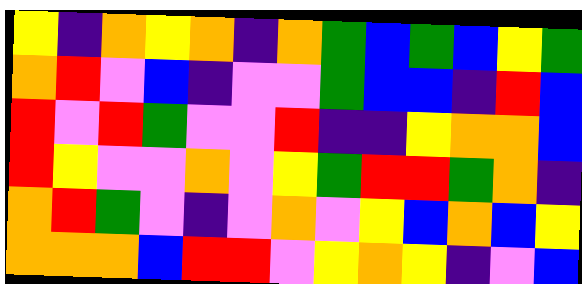[["yellow", "indigo", "orange", "yellow", "orange", "indigo", "orange", "green", "blue", "green", "blue", "yellow", "green"], ["orange", "red", "violet", "blue", "indigo", "violet", "violet", "green", "blue", "blue", "indigo", "red", "blue"], ["red", "violet", "red", "green", "violet", "violet", "red", "indigo", "indigo", "yellow", "orange", "orange", "blue"], ["red", "yellow", "violet", "violet", "orange", "violet", "yellow", "green", "red", "red", "green", "orange", "indigo"], ["orange", "red", "green", "violet", "indigo", "violet", "orange", "violet", "yellow", "blue", "orange", "blue", "yellow"], ["orange", "orange", "orange", "blue", "red", "red", "violet", "yellow", "orange", "yellow", "indigo", "violet", "blue"]]